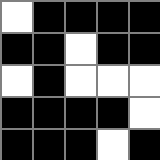[["white", "black", "black", "black", "black"], ["black", "black", "white", "black", "black"], ["white", "black", "white", "white", "white"], ["black", "black", "black", "black", "white"], ["black", "black", "black", "white", "black"]]